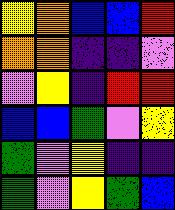[["yellow", "orange", "blue", "blue", "red"], ["orange", "orange", "indigo", "indigo", "violet"], ["violet", "yellow", "indigo", "red", "red"], ["blue", "blue", "green", "violet", "yellow"], ["green", "violet", "yellow", "indigo", "indigo"], ["green", "violet", "yellow", "green", "blue"]]